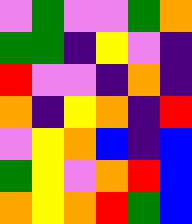[["violet", "green", "violet", "violet", "green", "orange"], ["green", "green", "indigo", "yellow", "violet", "indigo"], ["red", "violet", "violet", "indigo", "orange", "indigo"], ["orange", "indigo", "yellow", "orange", "indigo", "red"], ["violet", "yellow", "orange", "blue", "indigo", "blue"], ["green", "yellow", "violet", "orange", "red", "blue"], ["orange", "yellow", "orange", "red", "green", "blue"]]